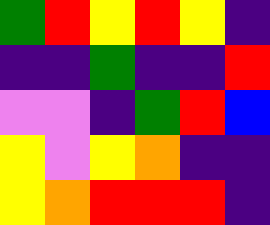[["green", "red", "yellow", "red", "yellow", "indigo"], ["indigo", "indigo", "green", "indigo", "indigo", "red"], ["violet", "violet", "indigo", "green", "red", "blue"], ["yellow", "violet", "yellow", "orange", "indigo", "indigo"], ["yellow", "orange", "red", "red", "red", "indigo"]]